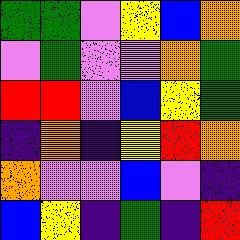[["green", "green", "violet", "yellow", "blue", "orange"], ["violet", "green", "violet", "violet", "orange", "green"], ["red", "red", "violet", "blue", "yellow", "green"], ["indigo", "orange", "indigo", "yellow", "red", "orange"], ["orange", "violet", "violet", "blue", "violet", "indigo"], ["blue", "yellow", "indigo", "green", "indigo", "red"]]